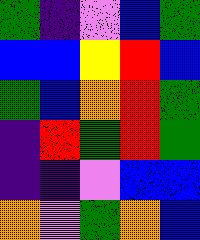[["green", "indigo", "violet", "blue", "green"], ["blue", "blue", "yellow", "red", "blue"], ["green", "blue", "orange", "red", "green"], ["indigo", "red", "green", "red", "green"], ["indigo", "indigo", "violet", "blue", "blue"], ["orange", "violet", "green", "orange", "blue"]]